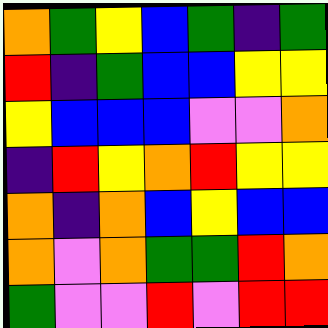[["orange", "green", "yellow", "blue", "green", "indigo", "green"], ["red", "indigo", "green", "blue", "blue", "yellow", "yellow"], ["yellow", "blue", "blue", "blue", "violet", "violet", "orange"], ["indigo", "red", "yellow", "orange", "red", "yellow", "yellow"], ["orange", "indigo", "orange", "blue", "yellow", "blue", "blue"], ["orange", "violet", "orange", "green", "green", "red", "orange"], ["green", "violet", "violet", "red", "violet", "red", "red"]]